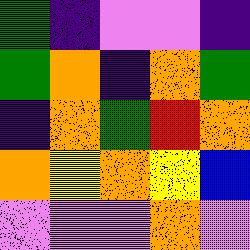[["green", "indigo", "violet", "violet", "indigo"], ["green", "orange", "indigo", "orange", "green"], ["indigo", "orange", "green", "red", "orange"], ["orange", "yellow", "orange", "yellow", "blue"], ["violet", "violet", "violet", "orange", "violet"]]